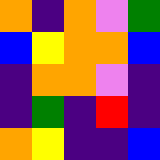[["orange", "indigo", "orange", "violet", "green"], ["blue", "yellow", "orange", "orange", "blue"], ["indigo", "orange", "orange", "violet", "indigo"], ["indigo", "green", "indigo", "red", "indigo"], ["orange", "yellow", "indigo", "indigo", "blue"]]